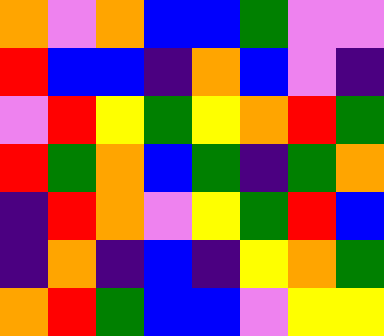[["orange", "violet", "orange", "blue", "blue", "green", "violet", "violet"], ["red", "blue", "blue", "indigo", "orange", "blue", "violet", "indigo"], ["violet", "red", "yellow", "green", "yellow", "orange", "red", "green"], ["red", "green", "orange", "blue", "green", "indigo", "green", "orange"], ["indigo", "red", "orange", "violet", "yellow", "green", "red", "blue"], ["indigo", "orange", "indigo", "blue", "indigo", "yellow", "orange", "green"], ["orange", "red", "green", "blue", "blue", "violet", "yellow", "yellow"]]